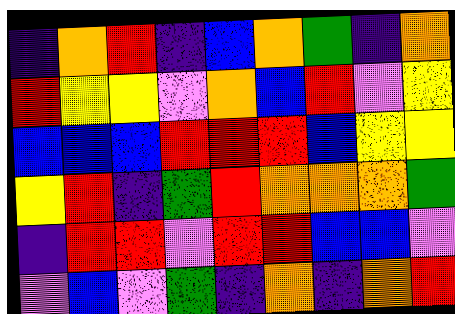[["indigo", "orange", "red", "indigo", "blue", "orange", "green", "indigo", "orange"], ["red", "yellow", "yellow", "violet", "orange", "blue", "red", "violet", "yellow"], ["blue", "blue", "blue", "red", "red", "red", "blue", "yellow", "yellow"], ["yellow", "red", "indigo", "green", "red", "orange", "orange", "orange", "green"], ["indigo", "red", "red", "violet", "red", "red", "blue", "blue", "violet"], ["violet", "blue", "violet", "green", "indigo", "orange", "indigo", "orange", "red"]]